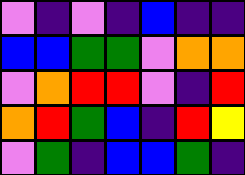[["violet", "indigo", "violet", "indigo", "blue", "indigo", "indigo"], ["blue", "blue", "green", "green", "violet", "orange", "orange"], ["violet", "orange", "red", "red", "violet", "indigo", "red"], ["orange", "red", "green", "blue", "indigo", "red", "yellow"], ["violet", "green", "indigo", "blue", "blue", "green", "indigo"]]